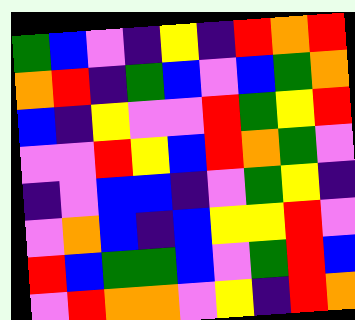[["green", "blue", "violet", "indigo", "yellow", "indigo", "red", "orange", "red"], ["orange", "red", "indigo", "green", "blue", "violet", "blue", "green", "orange"], ["blue", "indigo", "yellow", "violet", "violet", "red", "green", "yellow", "red"], ["violet", "violet", "red", "yellow", "blue", "red", "orange", "green", "violet"], ["indigo", "violet", "blue", "blue", "indigo", "violet", "green", "yellow", "indigo"], ["violet", "orange", "blue", "indigo", "blue", "yellow", "yellow", "red", "violet"], ["red", "blue", "green", "green", "blue", "violet", "green", "red", "blue"], ["violet", "red", "orange", "orange", "violet", "yellow", "indigo", "red", "orange"]]